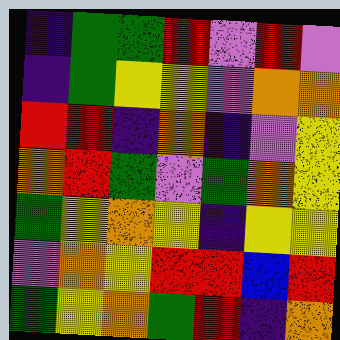[["indigo", "green", "green", "red", "violet", "red", "violet"], ["indigo", "green", "yellow", "yellow", "violet", "orange", "orange"], ["red", "red", "indigo", "orange", "indigo", "violet", "yellow"], ["orange", "red", "green", "violet", "green", "orange", "yellow"], ["green", "yellow", "orange", "yellow", "indigo", "yellow", "yellow"], ["violet", "orange", "yellow", "red", "red", "blue", "red"], ["green", "yellow", "orange", "green", "red", "indigo", "orange"]]